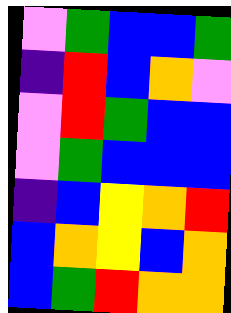[["violet", "green", "blue", "blue", "green"], ["indigo", "red", "blue", "orange", "violet"], ["violet", "red", "green", "blue", "blue"], ["violet", "green", "blue", "blue", "blue"], ["indigo", "blue", "yellow", "orange", "red"], ["blue", "orange", "yellow", "blue", "orange"], ["blue", "green", "red", "orange", "orange"]]